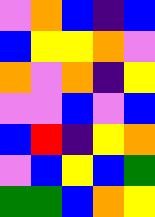[["violet", "orange", "blue", "indigo", "blue"], ["blue", "yellow", "yellow", "orange", "violet"], ["orange", "violet", "orange", "indigo", "yellow"], ["violet", "violet", "blue", "violet", "blue"], ["blue", "red", "indigo", "yellow", "orange"], ["violet", "blue", "yellow", "blue", "green"], ["green", "green", "blue", "orange", "yellow"]]